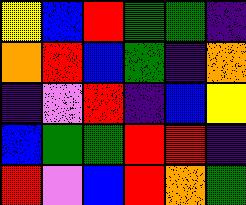[["yellow", "blue", "red", "green", "green", "indigo"], ["orange", "red", "blue", "green", "indigo", "orange"], ["indigo", "violet", "red", "indigo", "blue", "yellow"], ["blue", "green", "green", "red", "red", "indigo"], ["red", "violet", "blue", "red", "orange", "green"]]